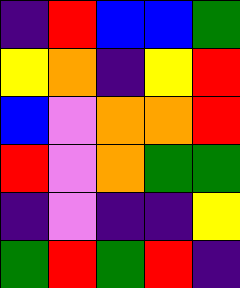[["indigo", "red", "blue", "blue", "green"], ["yellow", "orange", "indigo", "yellow", "red"], ["blue", "violet", "orange", "orange", "red"], ["red", "violet", "orange", "green", "green"], ["indigo", "violet", "indigo", "indigo", "yellow"], ["green", "red", "green", "red", "indigo"]]